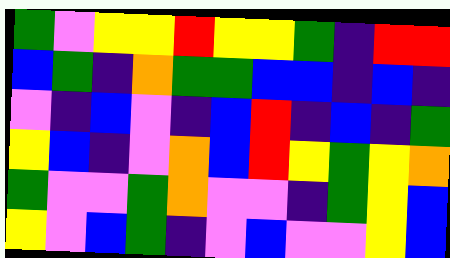[["green", "violet", "yellow", "yellow", "red", "yellow", "yellow", "green", "indigo", "red", "red"], ["blue", "green", "indigo", "orange", "green", "green", "blue", "blue", "indigo", "blue", "indigo"], ["violet", "indigo", "blue", "violet", "indigo", "blue", "red", "indigo", "blue", "indigo", "green"], ["yellow", "blue", "indigo", "violet", "orange", "blue", "red", "yellow", "green", "yellow", "orange"], ["green", "violet", "violet", "green", "orange", "violet", "violet", "indigo", "green", "yellow", "blue"], ["yellow", "violet", "blue", "green", "indigo", "violet", "blue", "violet", "violet", "yellow", "blue"]]